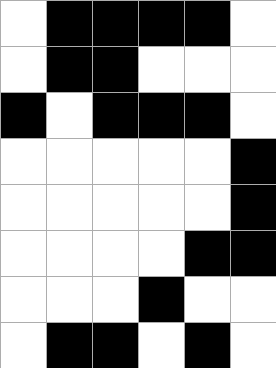[["white", "black", "black", "black", "black", "white"], ["white", "black", "black", "white", "white", "white"], ["black", "white", "black", "black", "black", "white"], ["white", "white", "white", "white", "white", "black"], ["white", "white", "white", "white", "white", "black"], ["white", "white", "white", "white", "black", "black"], ["white", "white", "white", "black", "white", "white"], ["white", "black", "black", "white", "black", "white"]]